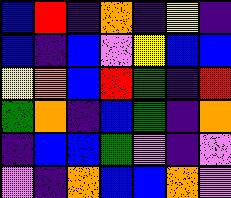[["blue", "red", "indigo", "orange", "indigo", "yellow", "indigo"], ["blue", "indigo", "blue", "violet", "yellow", "blue", "blue"], ["yellow", "orange", "blue", "red", "green", "indigo", "red"], ["green", "orange", "indigo", "blue", "green", "indigo", "orange"], ["indigo", "blue", "blue", "green", "violet", "indigo", "violet"], ["violet", "indigo", "orange", "blue", "blue", "orange", "violet"]]